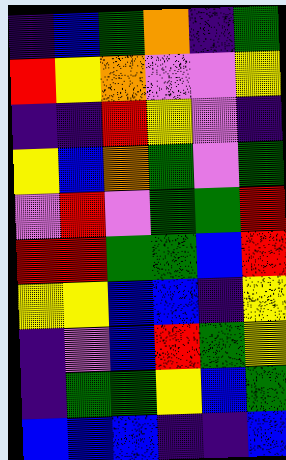[["indigo", "blue", "green", "orange", "indigo", "green"], ["red", "yellow", "orange", "violet", "violet", "yellow"], ["indigo", "indigo", "red", "yellow", "violet", "indigo"], ["yellow", "blue", "orange", "green", "violet", "green"], ["violet", "red", "violet", "green", "green", "red"], ["red", "red", "green", "green", "blue", "red"], ["yellow", "yellow", "blue", "blue", "indigo", "yellow"], ["indigo", "violet", "blue", "red", "green", "yellow"], ["indigo", "green", "green", "yellow", "blue", "green"], ["blue", "blue", "blue", "indigo", "indigo", "blue"]]